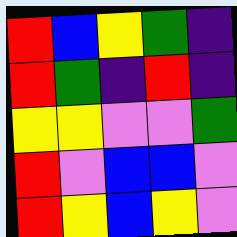[["red", "blue", "yellow", "green", "indigo"], ["red", "green", "indigo", "red", "indigo"], ["yellow", "yellow", "violet", "violet", "green"], ["red", "violet", "blue", "blue", "violet"], ["red", "yellow", "blue", "yellow", "violet"]]